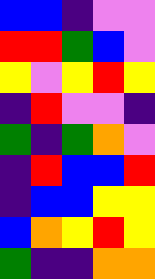[["blue", "blue", "indigo", "violet", "violet"], ["red", "red", "green", "blue", "violet"], ["yellow", "violet", "yellow", "red", "yellow"], ["indigo", "red", "violet", "violet", "indigo"], ["green", "indigo", "green", "orange", "violet"], ["indigo", "red", "blue", "blue", "red"], ["indigo", "blue", "blue", "yellow", "yellow"], ["blue", "orange", "yellow", "red", "yellow"], ["green", "indigo", "indigo", "orange", "orange"]]